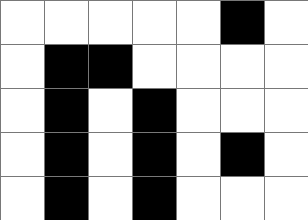[["white", "white", "white", "white", "white", "black", "white"], ["white", "black", "black", "white", "white", "white", "white"], ["white", "black", "white", "black", "white", "white", "white"], ["white", "black", "white", "black", "white", "black", "white"], ["white", "black", "white", "black", "white", "white", "white"]]